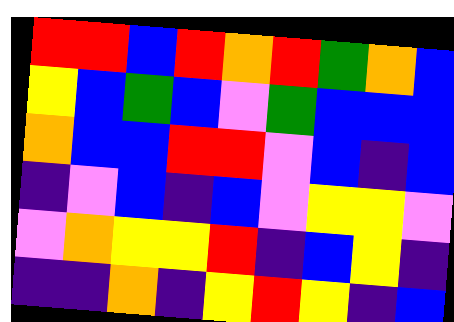[["red", "red", "blue", "red", "orange", "red", "green", "orange", "blue"], ["yellow", "blue", "green", "blue", "violet", "green", "blue", "blue", "blue"], ["orange", "blue", "blue", "red", "red", "violet", "blue", "indigo", "blue"], ["indigo", "violet", "blue", "indigo", "blue", "violet", "yellow", "yellow", "violet"], ["violet", "orange", "yellow", "yellow", "red", "indigo", "blue", "yellow", "indigo"], ["indigo", "indigo", "orange", "indigo", "yellow", "red", "yellow", "indigo", "blue"]]